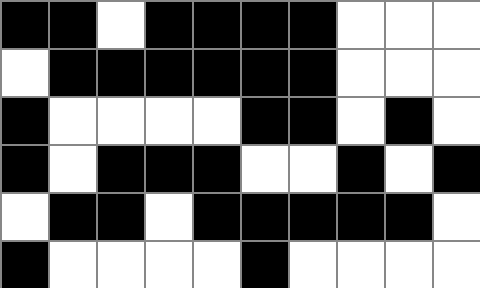[["black", "black", "white", "black", "black", "black", "black", "white", "white", "white"], ["white", "black", "black", "black", "black", "black", "black", "white", "white", "white"], ["black", "white", "white", "white", "white", "black", "black", "white", "black", "white"], ["black", "white", "black", "black", "black", "white", "white", "black", "white", "black"], ["white", "black", "black", "white", "black", "black", "black", "black", "black", "white"], ["black", "white", "white", "white", "white", "black", "white", "white", "white", "white"]]